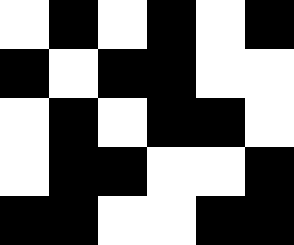[["white", "black", "white", "black", "white", "black"], ["black", "white", "black", "black", "white", "white"], ["white", "black", "white", "black", "black", "white"], ["white", "black", "black", "white", "white", "black"], ["black", "black", "white", "white", "black", "black"]]